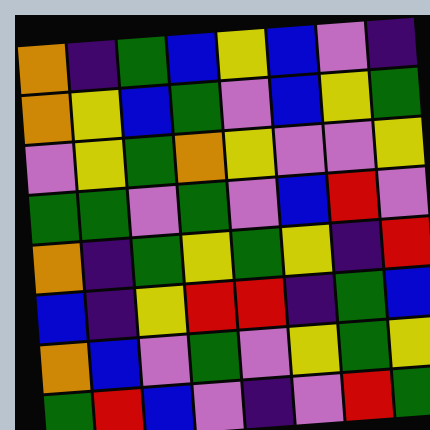[["orange", "indigo", "green", "blue", "yellow", "blue", "violet", "indigo"], ["orange", "yellow", "blue", "green", "violet", "blue", "yellow", "green"], ["violet", "yellow", "green", "orange", "yellow", "violet", "violet", "yellow"], ["green", "green", "violet", "green", "violet", "blue", "red", "violet"], ["orange", "indigo", "green", "yellow", "green", "yellow", "indigo", "red"], ["blue", "indigo", "yellow", "red", "red", "indigo", "green", "blue"], ["orange", "blue", "violet", "green", "violet", "yellow", "green", "yellow"], ["green", "red", "blue", "violet", "indigo", "violet", "red", "green"]]